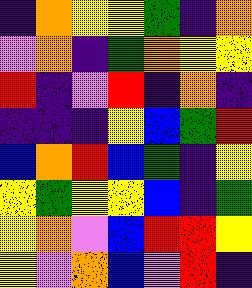[["indigo", "orange", "yellow", "yellow", "green", "indigo", "orange"], ["violet", "orange", "indigo", "green", "orange", "yellow", "yellow"], ["red", "indigo", "violet", "red", "indigo", "orange", "indigo"], ["indigo", "indigo", "indigo", "yellow", "blue", "green", "red"], ["blue", "orange", "red", "blue", "green", "indigo", "yellow"], ["yellow", "green", "yellow", "yellow", "blue", "indigo", "green"], ["yellow", "orange", "violet", "blue", "red", "red", "yellow"], ["yellow", "violet", "orange", "blue", "violet", "red", "indigo"]]